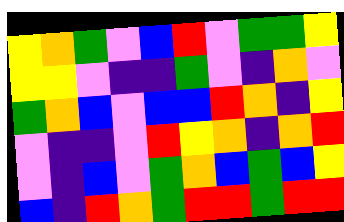[["yellow", "orange", "green", "violet", "blue", "red", "violet", "green", "green", "yellow"], ["yellow", "yellow", "violet", "indigo", "indigo", "green", "violet", "indigo", "orange", "violet"], ["green", "orange", "blue", "violet", "blue", "blue", "red", "orange", "indigo", "yellow"], ["violet", "indigo", "indigo", "violet", "red", "yellow", "orange", "indigo", "orange", "red"], ["violet", "indigo", "blue", "violet", "green", "orange", "blue", "green", "blue", "yellow"], ["blue", "indigo", "red", "orange", "green", "red", "red", "green", "red", "red"]]